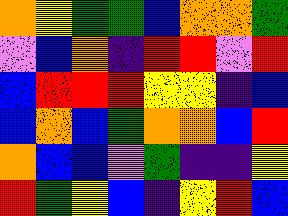[["orange", "yellow", "green", "green", "blue", "orange", "orange", "green"], ["violet", "blue", "orange", "indigo", "red", "red", "violet", "red"], ["blue", "red", "red", "red", "yellow", "yellow", "indigo", "blue"], ["blue", "orange", "blue", "green", "orange", "orange", "blue", "red"], ["orange", "blue", "blue", "violet", "green", "indigo", "indigo", "yellow"], ["red", "green", "yellow", "blue", "indigo", "yellow", "red", "blue"]]